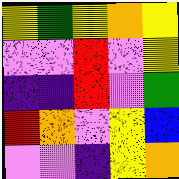[["yellow", "green", "yellow", "orange", "yellow"], ["violet", "violet", "red", "violet", "yellow"], ["indigo", "indigo", "red", "violet", "green"], ["red", "orange", "violet", "yellow", "blue"], ["violet", "violet", "indigo", "yellow", "orange"]]